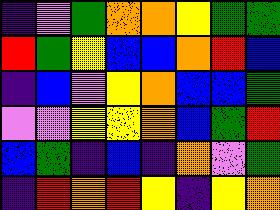[["indigo", "violet", "green", "orange", "orange", "yellow", "green", "green"], ["red", "green", "yellow", "blue", "blue", "orange", "red", "blue"], ["indigo", "blue", "violet", "yellow", "orange", "blue", "blue", "green"], ["violet", "violet", "yellow", "yellow", "orange", "blue", "green", "red"], ["blue", "green", "indigo", "blue", "indigo", "orange", "violet", "green"], ["indigo", "red", "orange", "red", "yellow", "indigo", "yellow", "orange"]]